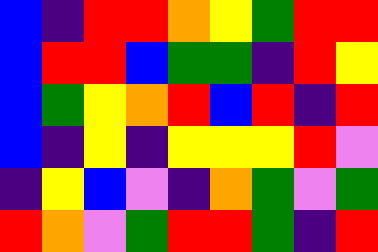[["blue", "indigo", "red", "red", "orange", "yellow", "green", "red", "red"], ["blue", "red", "red", "blue", "green", "green", "indigo", "red", "yellow"], ["blue", "green", "yellow", "orange", "red", "blue", "red", "indigo", "red"], ["blue", "indigo", "yellow", "indigo", "yellow", "yellow", "yellow", "red", "violet"], ["indigo", "yellow", "blue", "violet", "indigo", "orange", "green", "violet", "green"], ["red", "orange", "violet", "green", "red", "red", "green", "indigo", "red"]]